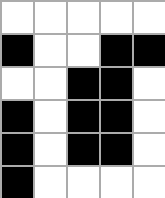[["white", "white", "white", "white", "white"], ["black", "white", "white", "black", "black"], ["white", "white", "black", "black", "white"], ["black", "white", "black", "black", "white"], ["black", "white", "black", "black", "white"], ["black", "white", "white", "white", "white"]]